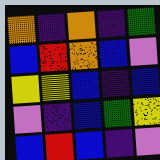[["orange", "indigo", "orange", "indigo", "green"], ["blue", "red", "orange", "blue", "violet"], ["yellow", "yellow", "blue", "indigo", "blue"], ["violet", "indigo", "blue", "green", "yellow"], ["blue", "red", "blue", "indigo", "violet"]]